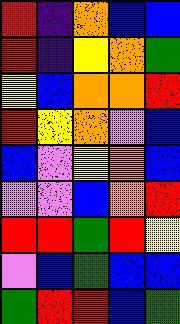[["red", "indigo", "orange", "blue", "blue"], ["red", "indigo", "yellow", "orange", "green"], ["yellow", "blue", "orange", "orange", "red"], ["red", "yellow", "orange", "violet", "blue"], ["blue", "violet", "yellow", "orange", "blue"], ["violet", "violet", "blue", "orange", "red"], ["red", "red", "green", "red", "yellow"], ["violet", "blue", "green", "blue", "blue"], ["green", "red", "red", "blue", "green"]]